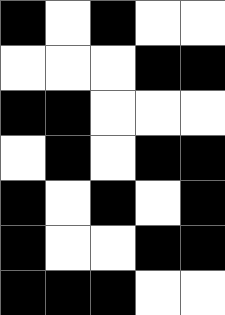[["black", "white", "black", "white", "white"], ["white", "white", "white", "black", "black"], ["black", "black", "white", "white", "white"], ["white", "black", "white", "black", "black"], ["black", "white", "black", "white", "black"], ["black", "white", "white", "black", "black"], ["black", "black", "black", "white", "white"]]